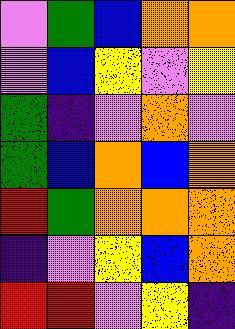[["violet", "green", "blue", "orange", "orange"], ["violet", "blue", "yellow", "violet", "yellow"], ["green", "indigo", "violet", "orange", "violet"], ["green", "blue", "orange", "blue", "orange"], ["red", "green", "orange", "orange", "orange"], ["indigo", "violet", "yellow", "blue", "orange"], ["red", "red", "violet", "yellow", "indigo"]]